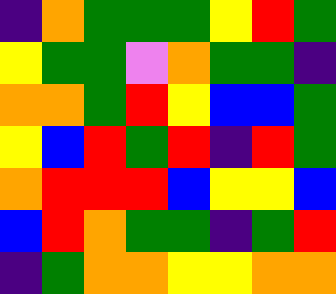[["indigo", "orange", "green", "green", "green", "yellow", "red", "green"], ["yellow", "green", "green", "violet", "orange", "green", "green", "indigo"], ["orange", "orange", "green", "red", "yellow", "blue", "blue", "green"], ["yellow", "blue", "red", "green", "red", "indigo", "red", "green"], ["orange", "red", "red", "red", "blue", "yellow", "yellow", "blue"], ["blue", "red", "orange", "green", "green", "indigo", "green", "red"], ["indigo", "green", "orange", "orange", "yellow", "yellow", "orange", "orange"]]